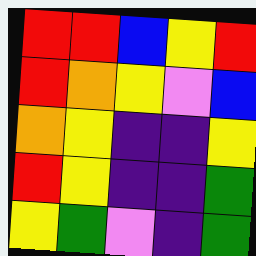[["red", "red", "blue", "yellow", "red"], ["red", "orange", "yellow", "violet", "blue"], ["orange", "yellow", "indigo", "indigo", "yellow"], ["red", "yellow", "indigo", "indigo", "green"], ["yellow", "green", "violet", "indigo", "green"]]